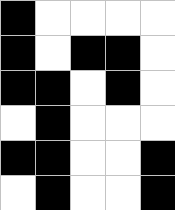[["black", "white", "white", "white", "white"], ["black", "white", "black", "black", "white"], ["black", "black", "white", "black", "white"], ["white", "black", "white", "white", "white"], ["black", "black", "white", "white", "black"], ["white", "black", "white", "white", "black"]]